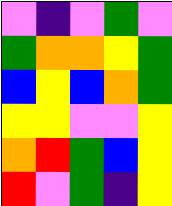[["violet", "indigo", "violet", "green", "violet"], ["green", "orange", "orange", "yellow", "green"], ["blue", "yellow", "blue", "orange", "green"], ["yellow", "yellow", "violet", "violet", "yellow"], ["orange", "red", "green", "blue", "yellow"], ["red", "violet", "green", "indigo", "yellow"]]